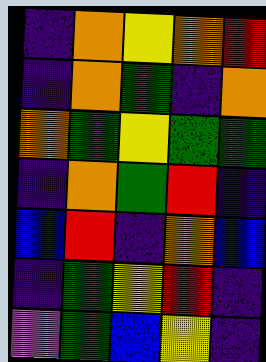[["indigo", "orange", "yellow", "orange", "red"], ["indigo", "orange", "green", "indigo", "orange"], ["orange", "green", "yellow", "green", "green"], ["indigo", "orange", "green", "red", "indigo"], ["blue", "red", "indigo", "orange", "blue"], ["indigo", "green", "yellow", "red", "indigo"], ["violet", "green", "blue", "yellow", "indigo"]]